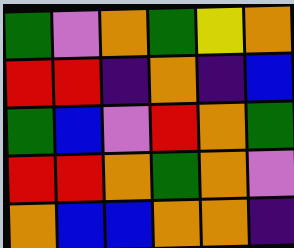[["green", "violet", "orange", "green", "yellow", "orange"], ["red", "red", "indigo", "orange", "indigo", "blue"], ["green", "blue", "violet", "red", "orange", "green"], ["red", "red", "orange", "green", "orange", "violet"], ["orange", "blue", "blue", "orange", "orange", "indigo"]]